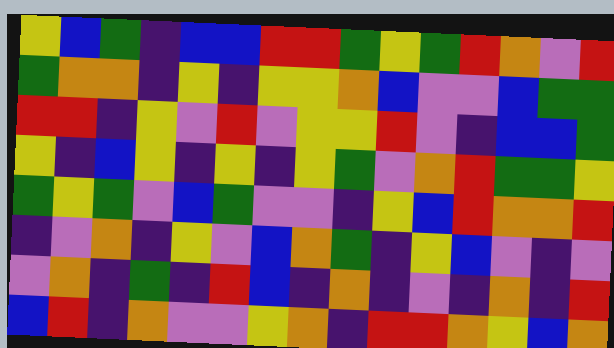[["yellow", "blue", "green", "indigo", "blue", "blue", "red", "red", "green", "yellow", "green", "red", "orange", "violet", "red"], ["green", "orange", "orange", "indigo", "yellow", "indigo", "yellow", "yellow", "orange", "blue", "violet", "violet", "blue", "green", "green"], ["red", "red", "indigo", "yellow", "violet", "red", "violet", "yellow", "yellow", "red", "violet", "indigo", "blue", "blue", "green"], ["yellow", "indigo", "blue", "yellow", "indigo", "yellow", "indigo", "yellow", "green", "violet", "orange", "red", "green", "green", "yellow"], ["green", "yellow", "green", "violet", "blue", "green", "violet", "violet", "indigo", "yellow", "blue", "red", "orange", "orange", "red"], ["indigo", "violet", "orange", "indigo", "yellow", "violet", "blue", "orange", "green", "indigo", "yellow", "blue", "violet", "indigo", "violet"], ["violet", "orange", "indigo", "green", "indigo", "red", "blue", "indigo", "orange", "indigo", "violet", "indigo", "orange", "indigo", "red"], ["blue", "red", "indigo", "orange", "violet", "violet", "yellow", "orange", "indigo", "red", "red", "orange", "yellow", "blue", "orange"]]